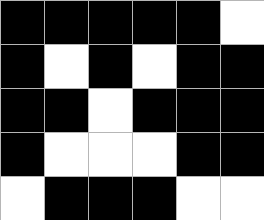[["black", "black", "black", "black", "black", "white"], ["black", "white", "black", "white", "black", "black"], ["black", "black", "white", "black", "black", "black"], ["black", "white", "white", "white", "black", "black"], ["white", "black", "black", "black", "white", "white"]]